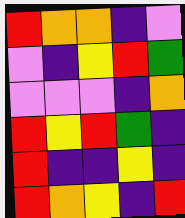[["red", "orange", "orange", "indigo", "violet"], ["violet", "indigo", "yellow", "red", "green"], ["violet", "violet", "violet", "indigo", "orange"], ["red", "yellow", "red", "green", "indigo"], ["red", "indigo", "indigo", "yellow", "indigo"], ["red", "orange", "yellow", "indigo", "red"]]